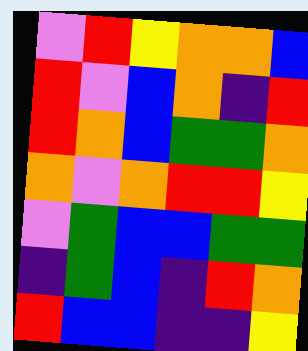[["violet", "red", "yellow", "orange", "orange", "blue"], ["red", "violet", "blue", "orange", "indigo", "red"], ["red", "orange", "blue", "green", "green", "orange"], ["orange", "violet", "orange", "red", "red", "yellow"], ["violet", "green", "blue", "blue", "green", "green"], ["indigo", "green", "blue", "indigo", "red", "orange"], ["red", "blue", "blue", "indigo", "indigo", "yellow"]]